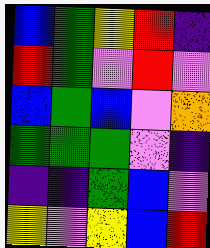[["blue", "green", "yellow", "red", "indigo"], ["red", "green", "violet", "red", "violet"], ["blue", "green", "blue", "violet", "orange"], ["green", "green", "green", "violet", "indigo"], ["indigo", "indigo", "green", "blue", "violet"], ["yellow", "violet", "yellow", "blue", "red"]]